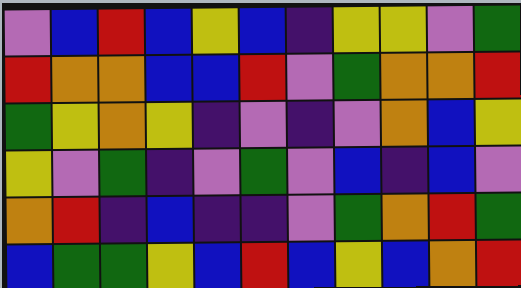[["violet", "blue", "red", "blue", "yellow", "blue", "indigo", "yellow", "yellow", "violet", "green"], ["red", "orange", "orange", "blue", "blue", "red", "violet", "green", "orange", "orange", "red"], ["green", "yellow", "orange", "yellow", "indigo", "violet", "indigo", "violet", "orange", "blue", "yellow"], ["yellow", "violet", "green", "indigo", "violet", "green", "violet", "blue", "indigo", "blue", "violet"], ["orange", "red", "indigo", "blue", "indigo", "indigo", "violet", "green", "orange", "red", "green"], ["blue", "green", "green", "yellow", "blue", "red", "blue", "yellow", "blue", "orange", "red"]]